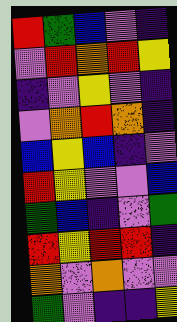[["red", "green", "blue", "violet", "indigo"], ["violet", "red", "orange", "red", "yellow"], ["indigo", "violet", "yellow", "violet", "indigo"], ["violet", "orange", "red", "orange", "indigo"], ["blue", "yellow", "blue", "indigo", "violet"], ["red", "yellow", "violet", "violet", "blue"], ["green", "blue", "indigo", "violet", "green"], ["red", "yellow", "red", "red", "indigo"], ["orange", "violet", "orange", "violet", "violet"], ["green", "violet", "indigo", "indigo", "yellow"]]